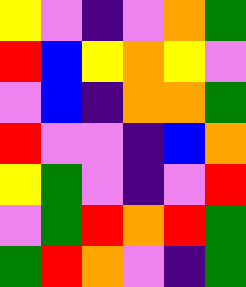[["yellow", "violet", "indigo", "violet", "orange", "green"], ["red", "blue", "yellow", "orange", "yellow", "violet"], ["violet", "blue", "indigo", "orange", "orange", "green"], ["red", "violet", "violet", "indigo", "blue", "orange"], ["yellow", "green", "violet", "indigo", "violet", "red"], ["violet", "green", "red", "orange", "red", "green"], ["green", "red", "orange", "violet", "indigo", "green"]]